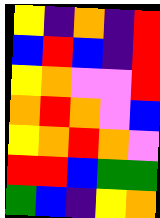[["yellow", "indigo", "orange", "indigo", "red"], ["blue", "red", "blue", "indigo", "red"], ["yellow", "orange", "violet", "violet", "red"], ["orange", "red", "orange", "violet", "blue"], ["yellow", "orange", "red", "orange", "violet"], ["red", "red", "blue", "green", "green"], ["green", "blue", "indigo", "yellow", "orange"]]